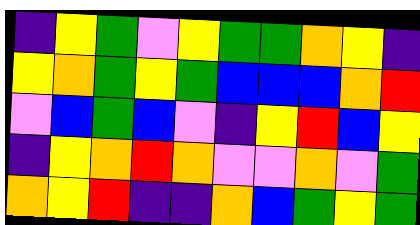[["indigo", "yellow", "green", "violet", "yellow", "green", "green", "orange", "yellow", "indigo"], ["yellow", "orange", "green", "yellow", "green", "blue", "blue", "blue", "orange", "red"], ["violet", "blue", "green", "blue", "violet", "indigo", "yellow", "red", "blue", "yellow"], ["indigo", "yellow", "orange", "red", "orange", "violet", "violet", "orange", "violet", "green"], ["orange", "yellow", "red", "indigo", "indigo", "orange", "blue", "green", "yellow", "green"]]